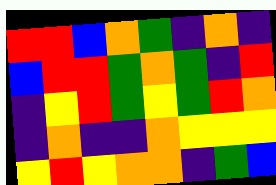[["red", "red", "blue", "orange", "green", "indigo", "orange", "indigo"], ["blue", "red", "red", "green", "orange", "green", "indigo", "red"], ["indigo", "yellow", "red", "green", "yellow", "green", "red", "orange"], ["indigo", "orange", "indigo", "indigo", "orange", "yellow", "yellow", "yellow"], ["yellow", "red", "yellow", "orange", "orange", "indigo", "green", "blue"]]